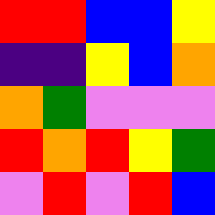[["red", "red", "blue", "blue", "yellow"], ["indigo", "indigo", "yellow", "blue", "orange"], ["orange", "green", "violet", "violet", "violet"], ["red", "orange", "red", "yellow", "green"], ["violet", "red", "violet", "red", "blue"]]